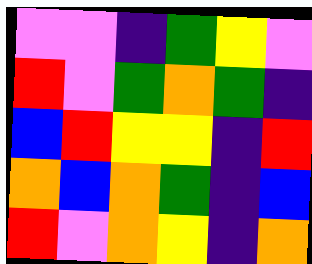[["violet", "violet", "indigo", "green", "yellow", "violet"], ["red", "violet", "green", "orange", "green", "indigo"], ["blue", "red", "yellow", "yellow", "indigo", "red"], ["orange", "blue", "orange", "green", "indigo", "blue"], ["red", "violet", "orange", "yellow", "indigo", "orange"]]